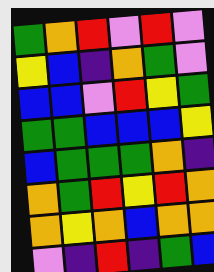[["green", "orange", "red", "violet", "red", "violet"], ["yellow", "blue", "indigo", "orange", "green", "violet"], ["blue", "blue", "violet", "red", "yellow", "green"], ["green", "green", "blue", "blue", "blue", "yellow"], ["blue", "green", "green", "green", "orange", "indigo"], ["orange", "green", "red", "yellow", "red", "orange"], ["orange", "yellow", "orange", "blue", "orange", "orange"], ["violet", "indigo", "red", "indigo", "green", "blue"]]